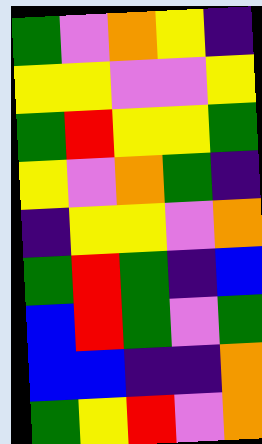[["green", "violet", "orange", "yellow", "indigo"], ["yellow", "yellow", "violet", "violet", "yellow"], ["green", "red", "yellow", "yellow", "green"], ["yellow", "violet", "orange", "green", "indigo"], ["indigo", "yellow", "yellow", "violet", "orange"], ["green", "red", "green", "indigo", "blue"], ["blue", "red", "green", "violet", "green"], ["blue", "blue", "indigo", "indigo", "orange"], ["green", "yellow", "red", "violet", "orange"]]